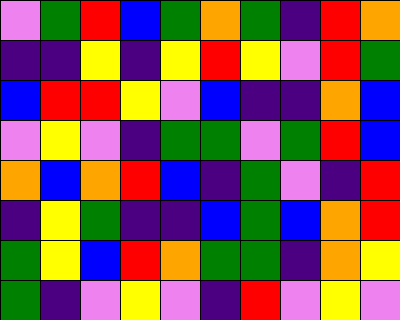[["violet", "green", "red", "blue", "green", "orange", "green", "indigo", "red", "orange"], ["indigo", "indigo", "yellow", "indigo", "yellow", "red", "yellow", "violet", "red", "green"], ["blue", "red", "red", "yellow", "violet", "blue", "indigo", "indigo", "orange", "blue"], ["violet", "yellow", "violet", "indigo", "green", "green", "violet", "green", "red", "blue"], ["orange", "blue", "orange", "red", "blue", "indigo", "green", "violet", "indigo", "red"], ["indigo", "yellow", "green", "indigo", "indigo", "blue", "green", "blue", "orange", "red"], ["green", "yellow", "blue", "red", "orange", "green", "green", "indigo", "orange", "yellow"], ["green", "indigo", "violet", "yellow", "violet", "indigo", "red", "violet", "yellow", "violet"]]